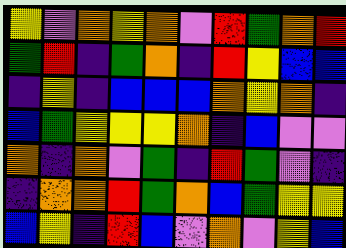[["yellow", "violet", "orange", "yellow", "orange", "violet", "red", "green", "orange", "red"], ["green", "red", "indigo", "green", "orange", "indigo", "red", "yellow", "blue", "blue"], ["indigo", "yellow", "indigo", "blue", "blue", "blue", "orange", "yellow", "orange", "indigo"], ["blue", "green", "yellow", "yellow", "yellow", "orange", "indigo", "blue", "violet", "violet"], ["orange", "indigo", "orange", "violet", "green", "indigo", "red", "green", "violet", "indigo"], ["indigo", "orange", "orange", "red", "green", "orange", "blue", "green", "yellow", "yellow"], ["blue", "yellow", "indigo", "red", "blue", "violet", "orange", "violet", "yellow", "blue"]]